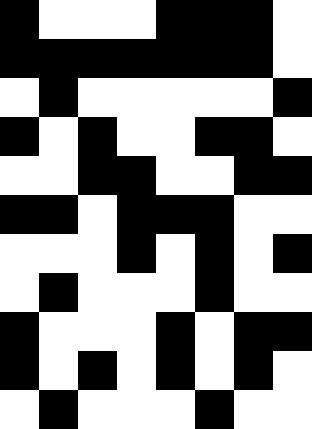[["black", "white", "white", "white", "black", "black", "black", "white"], ["black", "black", "black", "black", "black", "black", "black", "white"], ["white", "black", "white", "white", "white", "white", "white", "black"], ["black", "white", "black", "white", "white", "black", "black", "white"], ["white", "white", "black", "black", "white", "white", "black", "black"], ["black", "black", "white", "black", "black", "black", "white", "white"], ["white", "white", "white", "black", "white", "black", "white", "black"], ["white", "black", "white", "white", "white", "black", "white", "white"], ["black", "white", "white", "white", "black", "white", "black", "black"], ["black", "white", "black", "white", "black", "white", "black", "white"], ["white", "black", "white", "white", "white", "black", "white", "white"]]